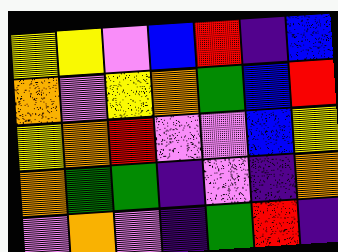[["yellow", "yellow", "violet", "blue", "red", "indigo", "blue"], ["orange", "violet", "yellow", "orange", "green", "blue", "red"], ["yellow", "orange", "red", "violet", "violet", "blue", "yellow"], ["orange", "green", "green", "indigo", "violet", "indigo", "orange"], ["violet", "orange", "violet", "indigo", "green", "red", "indigo"]]